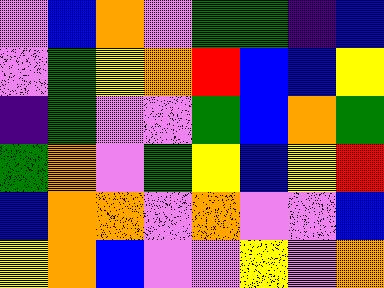[["violet", "blue", "orange", "violet", "green", "green", "indigo", "blue"], ["violet", "green", "yellow", "orange", "red", "blue", "blue", "yellow"], ["indigo", "green", "violet", "violet", "green", "blue", "orange", "green"], ["green", "orange", "violet", "green", "yellow", "blue", "yellow", "red"], ["blue", "orange", "orange", "violet", "orange", "violet", "violet", "blue"], ["yellow", "orange", "blue", "violet", "violet", "yellow", "violet", "orange"]]